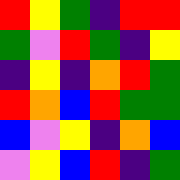[["red", "yellow", "green", "indigo", "red", "red"], ["green", "violet", "red", "green", "indigo", "yellow"], ["indigo", "yellow", "indigo", "orange", "red", "green"], ["red", "orange", "blue", "red", "green", "green"], ["blue", "violet", "yellow", "indigo", "orange", "blue"], ["violet", "yellow", "blue", "red", "indigo", "green"]]